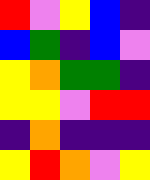[["red", "violet", "yellow", "blue", "indigo"], ["blue", "green", "indigo", "blue", "violet"], ["yellow", "orange", "green", "green", "indigo"], ["yellow", "yellow", "violet", "red", "red"], ["indigo", "orange", "indigo", "indigo", "indigo"], ["yellow", "red", "orange", "violet", "yellow"]]